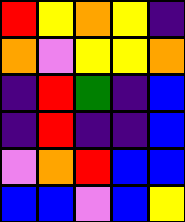[["red", "yellow", "orange", "yellow", "indigo"], ["orange", "violet", "yellow", "yellow", "orange"], ["indigo", "red", "green", "indigo", "blue"], ["indigo", "red", "indigo", "indigo", "blue"], ["violet", "orange", "red", "blue", "blue"], ["blue", "blue", "violet", "blue", "yellow"]]